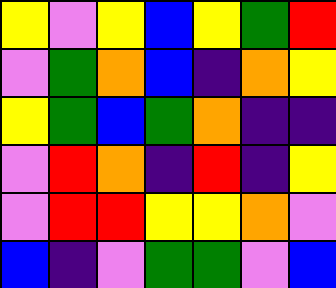[["yellow", "violet", "yellow", "blue", "yellow", "green", "red"], ["violet", "green", "orange", "blue", "indigo", "orange", "yellow"], ["yellow", "green", "blue", "green", "orange", "indigo", "indigo"], ["violet", "red", "orange", "indigo", "red", "indigo", "yellow"], ["violet", "red", "red", "yellow", "yellow", "orange", "violet"], ["blue", "indigo", "violet", "green", "green", "violet", "blue"]]